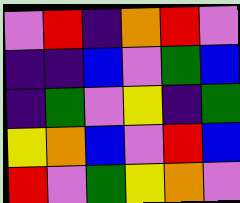[["violet", "red", "indigo", "orange", "red", "violet"], ["indigo", "indigo", "blue", "violet", "green", "blue"], ["indigo", "green", "violet", "yellow", "indigo", "green"], ["yellow", "orange", "blue", "violet", "red", "blue"], ["red", "violet", "green", "yellow", "orange", "violet"]]